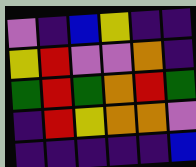[["violet", "indigo", "blue", "yellow", "indigo", "indigo"], ["yellow", "red", "violet", "violet", "orange", "indigo"], ["green", "red", "green", "orange", "red", "green"], ["indigo", "red", "yellow", "orange", "orange", "violet"], ["indigo", "indigo", "indigo", "indigo", "indigo", "blue"]]